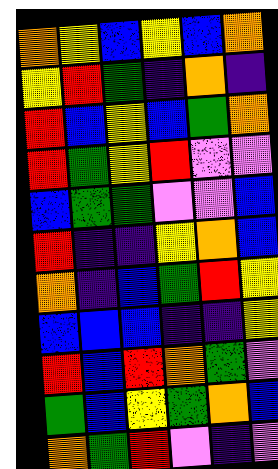[["orange", "yellow", "blue", "yellow", "blue", "orange"], ["yellow", "red", "green", "indigo", "orange", "indigo"], ["red", "blue", "yellow", "blue", "green", "orange"], ["red", "green", "yellow", "red", "violet", "violet"], ["blue", "green", "green", "violet", "violet", "blue"], ["red", "indigo", "indigo", "yellow", "orange", "blue"], ["orange", "indigo", "blue", "green", "red", "yellow"], ["blue", "blue", "blue", "indigo", "indigo", "yellow"], ["red", "blue", "red", "orange", "green", "violet"], ["green", "blue", "yellow", "green", "orange", "blue"], ["orange", "green", "red", "violet", "indigo", "violet"]]